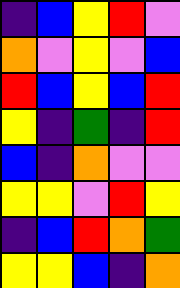[["indigo", "blue", "yellow", "red", "violet"], ["orange", "violet", "yellow", "violet", "blue"], ["red", "blue", "yellow", "blue", "red"], ["yellow", "indigo", "green", "indigo", "red"], ["blue", "indigo", "orange", "violet", "violet"], ["yellow", "yellow", "violet", "red", "yellow"], ["indigo", "blue", "red", "orange", "green"], ["yellow", "yellow", "blue", "indigo", "orange"]]